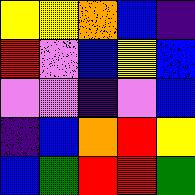[["yellow", "yellow", "orange", "blue", "indigo"], ["red", "violet", "blue", "yellow", "blue"], ["violet", "violet", "indigo", "violet", "blue"], ["indigo", "blue", "orange", "red", "yellow"], ["blue", "green", "red", "red", "green"]]